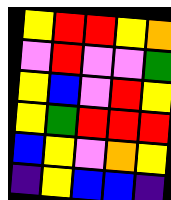[["yellow", "red", "red", "yellow", "orange"], ["violet", "red", "violet", "violet", "green"], ["yellow", "blue", "violet", "red", "yellow"], ["yellow", "green", "red", "red", "red"], ["blue", "yellow", "violet", "orange", "yellow"], ["indigo", "yellow", "blue", "blue", "indigo"]]